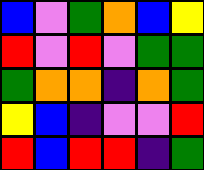[["blue", "violet", "green", "orange", "blue", "yellow"], ["red", "violet", "red", "violet", "green", "green"], ["green", "orange", "orange", "indigo", "orange", "green"], ["yellow", "blue", "indigo", "violet", "violet", "red"], ["red", "blue", "red", "red", "indigo", "green"]]